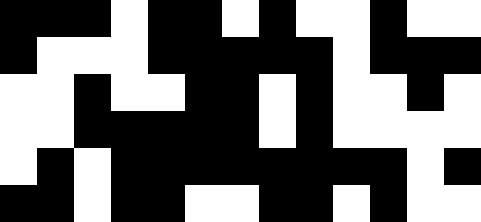[["black", "black", "black", "white", "black", "black", "white", "black", "white", "white", "black", "white", "white"], ["black", "white", "white", "white", "black", "black", "black", "black", "black", "white", "black", "black", "black"], ["white", "white", "black", "white", "white", "black", "black", "white", "black", "white", "white", "black", "white"], ["white", "white", "black", "black", "black", "black", "black", "white", "black", "white", "white", "white", "white"], ["white", "black", "white", "black", "black", "black", "black", "black", "black", "black", "black", "white", "black"], ["black", "black", "white", "black", "black", "white", "white", "black", "black", "white", "black", "white", "white"]]